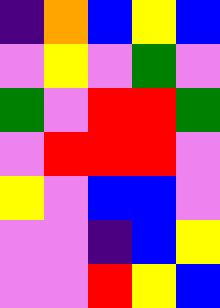[["indigo", "orange", "blue", "yellow", "blue"], ["violet", "yellow", "violet", "green", "violet"], ["green", "violet", "red", "red", "green"], ["violet", "red", "red", "red", "violet"], ["yellow", "violet", "blue", "blue", "violet"], ["violet", "violet", "indigo", "blue", "yellow"], ["violet", "violet", "red", "yellow", "blue"]]